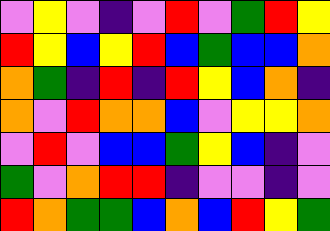[["violet", "yellow", "violet", "indigo", "violet", "red", "violet", "green", "red", "yellow"], ["red", "yellow", "blue", "yellow", "red", "blue", "green", "blue", "blue", "orange"], ["orange", "green", "indigo", "red", "indigo", "red", "yellow", "blue", "orange", "indigo"], ["orange", "violet", "red", "orange", "orange", "blue", "violet", "yellow", "yellow", "orange"], ["violet", "red", "violet", "blue", "blue", "green", "yellow", "blue", "indigo", "violet"], ["green", "violet", "orange", "red", "red", "indigo", "violet", "violet", "indigo", "violet"], ["red", "orange", "green", "green", "blue", "orange", "blue", "red", "yellow", "green"]]